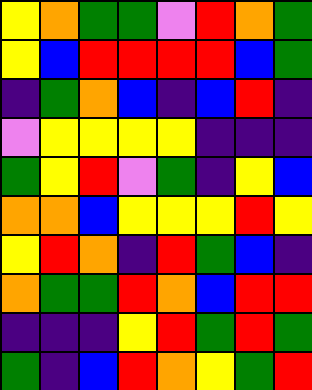[["yellow", "orange", "green", "green", "violet", "red", "orange", "green"], ["yellow", "blue", "red", "red", "red", "red", "blue", "green"], ["indigo", "green", "orange", "blue", "indigo", "blue", "red", "indigo"], ["violet", "yellow", "yellow", "yellow", "yellow", "indigo", "indigo", "indigo"], ["green", "yellow", "red", "violet", "green", "indigo", "yellow", "blue"], ["orange", "orange", "blue", "yellow", "yellow", "yellow", "red", "yellow"], ["yellow", "red", "orange", "indigo", "red", "green", "blue", "indigo"], ["orange", "green", "green", "red", "orange", "blue", "red", "red"], ["indigo", "indigo", "indigo", "yellow", "red", "green", "red", "green"], ["green", "indigo", "blue", "red", "orange", "yellow", "green", "red"]]